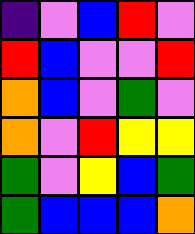[["indigo", "violet", "blue", "red", "violet"], ["red", "blue", "violet", "violet", "red"], ["orange", "blue", "violet", "green", "violet"], ["orange", "violet", "red", "yellow", "yellow"], ["green", "violet", "yellow", "blue", "green"], ["green", "blue", "blue", "blue", "orange"]]